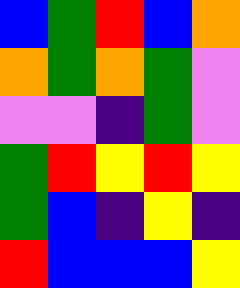[["blue", "green", "red", "blue", "orange"], ["orange", "green", "orange", "green", "violet"], ["violet", "violet", "indigo", "green", "violet"], ["green", "red", "yellow", "red", "yellow"], ["green", "blue", "indigo", "yellow", "indigo"], ["red", "blue", "blue", "blue", "yellow"]]